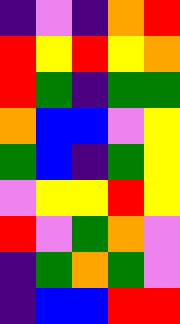[["indigo", "violet", "indigo", "orange", "red"], ["red", "yellow", "red", "yellow", "orange"], ["red", "green", "indigo", "green", "green"], ["orange", "blue", "blue", "violet", "yellow"], ["green", "blue", "indigo", "green", "yellow"], ["violet", "yellow", "yellow", "red", "yellow"], ["red", "violet", "green", "orange", "violet"], ["indigo", "green", "orange", "green", "violet"], ["indigo", "blue", "blue", "red", "red"]]